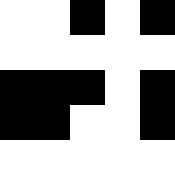[["white", "white", "black", "white", "black"], ["white", "white", "white", "white", "white"], ["black", "black", "black", "white", "black"], ["black", "black", "white", "white", "black"], ["white", "white", "white", "white", "white"]]